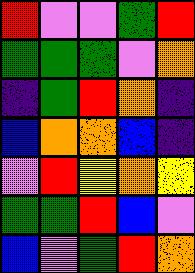[["red", "violet", "violet", "green", "red"], ["green", "green", "green", "violet", "orange"], ["indigo", "green", "red", "orange", "indigo"], ["blue", "orange", "orange", "blue", "indigo"], ["violet", "red", "yellow", "orange", "yellow"], ["green", "green", "red", "blue", "violet"], ["blue", "violet", "green", "red", "orange"]]